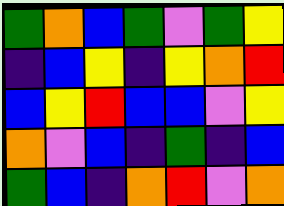[["green", "orange", "blue", "green", "violet", "green", "yellow"], ["indigo", "blue", "yellow", "indigo", "yellow", "orange", "red"], ["blue", "yellow", "red", "blue", "blue", "violet", "yellow"], ["orange", "violet", "blue", "indigo", "green", "indigo", "blue"], ["green", "blue", "indigo", "orange", "red", "violet", "orange"]]